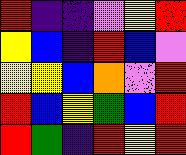[["red", "indigo", "indigo", "violet", "yellow", "red"], ["yellow", "blue", "indigo", "red", "blue", "violet"], ["yellow", "yellow", "blue", "orange", "violet", "red"], ["red", "blue", "yellow", "green", "blue", "red"], ["red", "green", "indigo", "red", "yellow", "red"]]